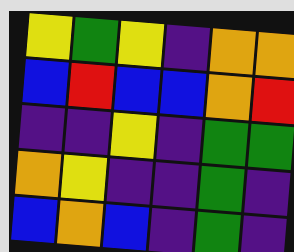[["yellow", "green", "yellow", "indigo", "orange", "orange"], ["blue", "red", "blue", "blue", "orange", "red"], ["indigo", "indigo", "yellow", "indigo", "green", "green"], ["orange", "yellow", "indigo", "indigo", "green", "indigo"], ["blue", "orange", "blue", "indigo", "green", "indigo"]]